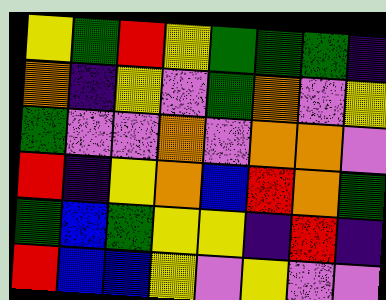[["yellow", "green", "red", "yellow", "green", "green", "green", "indigo"], ["orange", "indigo", "yellow", "violet", "green", "orange", "violet", "yellow"], ["green", "violet", "violet", "orange", "violet", "orange", "orange", "violet"], ["red", "indigo", "yellow", "orange", "blue", "red", "orange", "green"], ["green", "blue", "green", "yellow", "yellow", "indigo", "red", "indigo"], ["red", "blue", "blue", "yellow", "violet", "yellow", "violet", "violet"]]